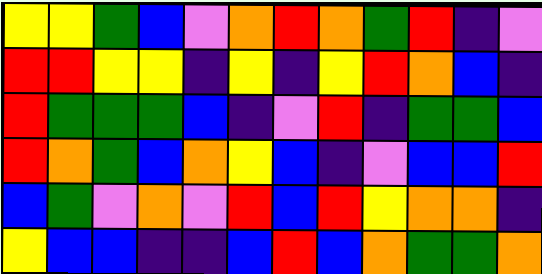[["yellow", "yellow", "green", "blue", "violet", "orange", "red", "orange", "green", "red", "indigo", "violet"], ["red", "red", "yellow", "yellow", "indigo", "yellow", "indigo", "yellow", "red", "orange", "blue", "indigo"], ["red", "green", "green", "green", "blue", "indigo", "violet", "red", "indigo", "green", "green", "blue"], ["red", "orange", "green", "blue", "orange", "yellow", "blue", "indigo", "violet", "blue", "blue", "red"], ["blue", "green", "violet", "orange", "violet", "red", "blue", "red", "yellow", "orange", "orange", "indigo"], ["yellow", "blue", "blue", "indigo", "indigo", "blue", "red", "blue", "orange", "green", "green", "orange"]]